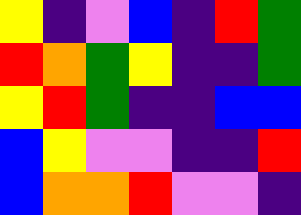[["yellow", "indigo", "violet", "blue", "indigo", "red", "green"], ["red", "orange", "green", "yellow", "indigo", "indigo", "green"], ["yellow", "red", "green", "indigo", "indigo", "blue", "blue"], ["blue", "yellow", "violet", "violet", "indigo", "indigo", "red"], ["blue", "orange", "orange", "red", "violet", "violet", "indigo"]]